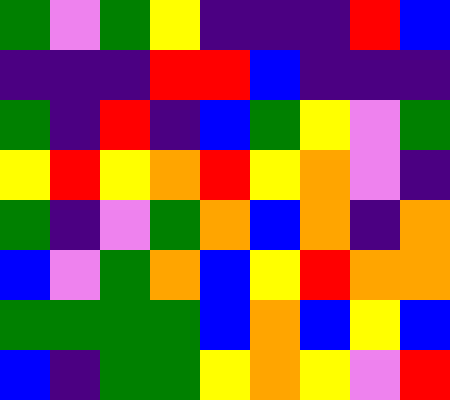[["green", "violet", "green", "yellow", "indigo", "indigo", "indigo", "red", "blue"], ["indigo", "indigo", "indigo", "red", "red", "blue", "indigo", "indigo", "indigo"], ["green", "indigo", "red", "indigo", "blue", "green", "yellow", "violet", "green"], ["yellow", "red", "yellow", "orange", "red", "yellow", "orange", "violet", "indigo"], ["green", "indigo", "violet", "green", "orange", "blue", "orange", "indigo", "orange"], ["blue", "violet", "green", "orange", "blue", "yellow", "red", "orange", "orange"], ["green", "green", "green", "green", "blue", "orange", "blue", "yellow", "blue"], ["blue", "indigo", "green", "green", "yellow", "orange", "yellow", "violet", "red"]]